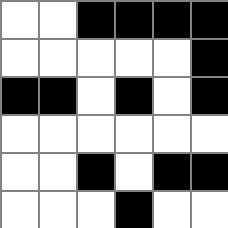[["white", "white", "black", "black", "black", "black"], ["white", "white", "white", "white", "white", "black"], ["black", "black", "white", "black", "white", "black"], ["white", "white", "white", "white", "white", "white"], ["white", "white", "black", "white", "black", "black"], ["white", "white", "white", "black", "white", "white"]]